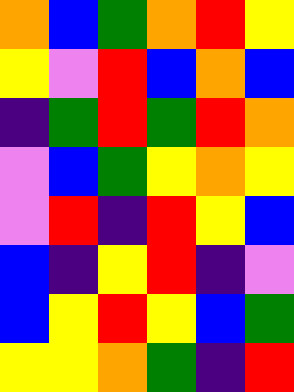[["orange", "blue", "green", "orange", "red", "yellow"], ["yellow", "violet", "red", "blue", "orange", "blue"], ["indigo", "green", "red", "green", "red", "orange"], ["violet", "blue", "green", "yellow", "orange", "yellow"], ["violet", "red", "indigo", "red", "yellow", "blue"], ["blue", "indigo", "yellow", "red", "indigo", "violet"], ["blue", "yellow", "red", "yellow", "blue", "green"], ["yellow", "yellow", "orange", "green", "indigo", "red"]]